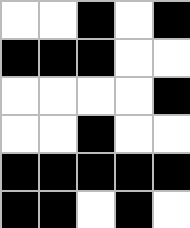[["white", "white", "black", "white", "black"], ["black", "black", "black", "white", "white"], ["white", "white", "white", "white", "black"], ["white", "white", "black", "white", "white"], ["black", "black", "black", "black", "black"], ["black", "black", "white", "black", "white"]]